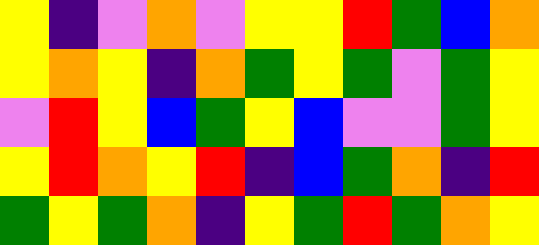[["yellow", "indigo", "violet", "orange", "violet", "yellow", "yellow", "red", "green", "blue", "orange"], ["yellow", "orange", "yellow", "indigo", "orange", "green", "yellow", "green", "violet", "green", "yellow"], ["violet", "red", "yellow", "blue", "green", "yellow", "blue", "violet", "violet", "green", "yellow"], ["yellow", "red", "orange", "yellow", "red", "indigo", "blue", "green", "orange", "indigo", "red"], ["green", "yellow", "green", "orange", "indigo", "yellow", "green", "red", "green", "orange", "yellow"]]